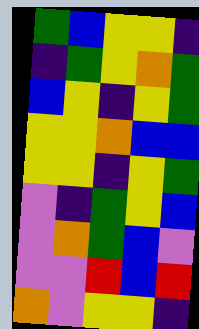[["green", "blue", "yellow", "yellow", "indigo"], ["indigo", "green", "yellow", "orange", "green"], ["blue", "yellow", "indigo", "yellow", "green"], ["yellow", "yellow", "orange", "blue", "blue"], ["yellow", "yellow", "indigo", "yellow", "green"], ["violet", "indigo", "green", "yellow", "blue"], ["violet", "orange", "green", "blue", "violet"], ["violet", "violet", "red", "blue", "red"], ["orange", "violet", "yellow", "yellow", "indigo"]]